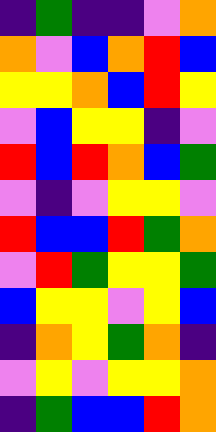[["indigo", "green", "indigo", "indigo", "violet", "orange"], ["orange", "violet", "blue", "orange", "red", "blue"], ["yellow", "yellow", "orange", "blue", "red", "yellow"], ["violet", "blue", "yellow", "yellow", "indigo", "violet"], ["red", "blue", "red", "orange", "blue", "green"], ["violet", "indigo", "violet", "yellow", "yellow", "violet"], ["red", "blue", "blue", "red", "green", "orange"], ["violet", "red", "green", "yellow", "yellow", "green"], ["blue", "yellow", "yellow", "violet", "yellow", "blue"], ["indigo", "orange", "yellow", "green", "orange", "indigo"], ["violet", "yellow", "violet", "yellow", "yellow", "orange"], ["indigo", "green", "blue", "blue", "red", "orange"]]